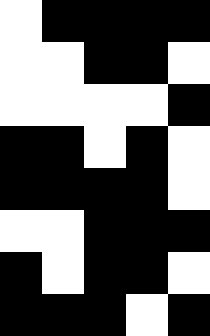[["white", "black", "black", "black", "black"], ["white", "white", "black", "black", "white"], ["white", "white", "white", "white", "black"], ["black", "black", "white", "black", "white"], ["black", "black", "black", "black", "white"], ["white", "white", "black", "black", "black"], ["black", "white", "black", "black", "white"], ["black", "black", "black", "white", "black"]]